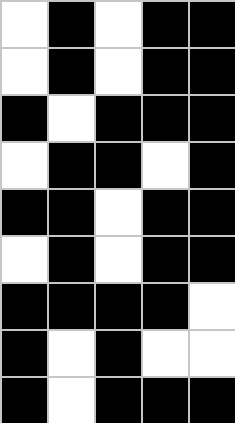[["white", "black", "white", "black", "black"], ["white", "black", "white", "black", "black"], ["black", "white", "black", "black", "black"], ["white", "black", "black", "white", "black"], ["black", "black", "white", "black", "black"], ["white", "black", "white", "black", "black"], ["black", "black", "black", "black", "white"], ["black", "white", "black", "white", "white"], ["black", "white", "black", "black", "black"]]